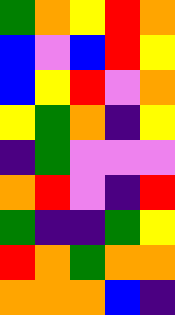[["green", "orange", "yellow", "red", "orange"], ["blue", "violet", "blue", "red", "yellow"], ["blue", "yellow", "red", "violet", "orange"], ["yellow", "green", "orange", "indigo", "yellow"], ["indigo", "green", "violet", "violet", "violet"], ["orange", "red", "violet", "indigo", "red"], ["green", "indigo", "indigo", "green", "yellow"], ["red", "orange", "green", "orange", "orange"], ["orange", "orange", "orange", "blue", "indigo"]]